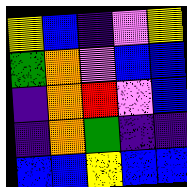[["yellow", "blue", "indigo", "violet", "yellow"], ["green", "orange", "violet", "blue", "blue"], ["indigo", "orange", "red", "violet", "blue"], ["indigo", "orange", "green", "indigo", "indigo"], ["blue", "blue", "yellow", "blue", "blue"]]